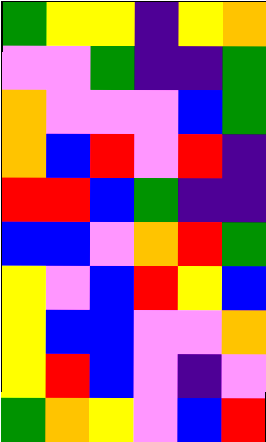[["green", "yellow", "yellow", "indigo", "yellow", "orange"], ["violet", "violet", "green", "indigo", "indigo", "green"], ["orange", "violet", "violet", "violet", "blue", "green"], ["orange", "blue", "red", "violet", "red", "indigo"], ["red", "red", "blue", "green", "indigo", "indigo"], ["blue", "blue", "violet", "orange", "red", "green"], ["yellow", "violet", "blue", "red", "yellow", "blue"], ["yellow", "blue", "blue", "violet", "violet", "orange"], ["yellow", "red", "blue", "violet", "indigo", "violet"], ["green", "orange", "yellow", "violet", "blue", "red"]]